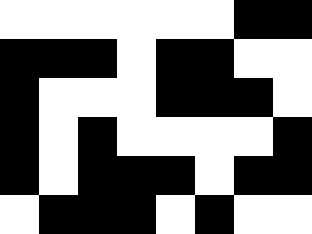[["white", "white", "white", "white", "white", "white", "black", "black"], ["black", "black", "black", "white", "black", "black", "white", "white"], ["black", "white", "white", "white", "black", "black", "black", "white"], ["black", "white", "black", "white", "white", "white", "white", "black"], ["black", "white", "black", "black", "black", "white", "black", "black"], ["white", "black", "black", "black", "white", "black", "white", "white"]]